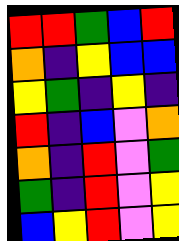[["red", "red", "green", "blue", "red"], ["orange", "indigo", "yellow", "blue", "blue"], ["yellow", "green", "indigo", "yellow", "indigo"], ["red", "indigo", "blue", "violet", "orange"], ["orange", "indigo", "red", "violet", "green"], ["green", "indigo", "red", "violet", "yellow"], ["blue", "yellow", "red", "violet", "yellow"]]